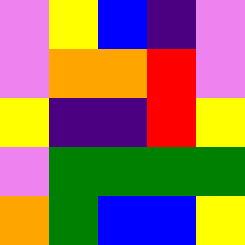[["violet", "yellow", "blue", "indigo", "violet"], ["violet", "orange", "orange", "red", "violet"], ["yellow", "indigo", "indigo", "red", "yellow"], ["violet", "green", "green", "green", "green"], ["orange", "green", "blue", "blue", "yellow"]]